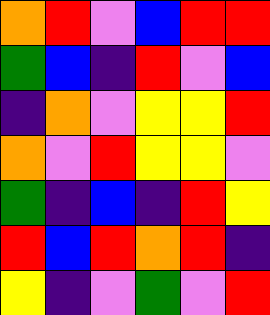[["orange", "red", "violet", "blue", "red", "red"], ["green", "blue", "indigo", "red", "violet", "blue"], ["indigo", "orange", "violet", "yellow", "yellow", "red"], ["orange", "violet", "red", "yellow", "yellow", "violet"], ["green", "indigo", "blue", "indigo", "red", "yellow"], ["red", "blue", "red", "orange", "red", "indigo"], ["yellow", "indigo", "violet", "green", "violet", "red"]]